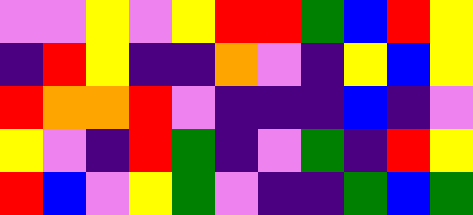[["violet", "violet", "yellow", "violet", "yellow", "red", "red", "green", "blue", "red", "yellow"], ["indigo", "red", "yellow", "indigo", "indigo", "orange", "violet", "indigo", "yellow", "blue", "yellow"], ["red", "orange", "orange", "red", "violet", "indigo", "indigo", "indigo", "blue", "indigo", "violet"], ["yellow", "violet", "indigo", "red", "green", "indigo", "violet", "green", "indigo", "red", "yellow"], ["red", "blue", "violet", "yellow", "green", "violet", "indigo", "indigo", "green", "blue", "green"]]